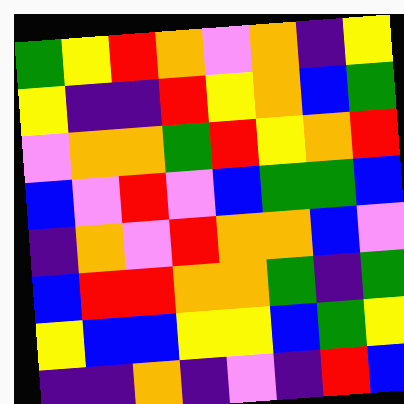[["green", "yellow", "red", "orange", "violet", "orange", "indigo", "yellow"], ["yellow", "indigo", "indigo", "red", "yellow", "orange", "blue", "green"], ["violet", "orange", "orange", "green", "red", "yellow", "orange", "red"], ["blue", "violet", "red", "violet", "blue", "green", "green", "blue"], ["indigo", "orange", "violet", "red", "orange", "orange", "blue", "violet"], ["blue", "red", "red", "orange", "orange", "green", "indigo", "green"], ["yellow", "blue", "blue", "yellow", "yellow", "blue", "green", "yellow"], ["indigo", "indigo", "orange", "indigo", "violet", "indigo", "red", "blue"]]